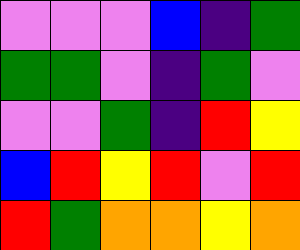[["violet", "violet", "violet", "blue", "indigo", "green"], ["green", "green", "violet", "indigo", "green", "violet"], ["violet", "violet", "green", "indigo", "red", "yellow"], ["blue", "red", "yellow", "red", "violet", "red"], ["red", "green", "orange", "orange", "yellow", "orange"]]